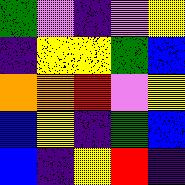[["green", "violet", "indigo", "violet", "yellow"], ["indigo", "yellow", "yellow", "green", "blue"], ["orange", "orange", "red", "violet", "yellow"], ["blue", "yellow", "indigo", "green", "blue"], ["blue", "indigo", "yellow", "red", "indigo"]]